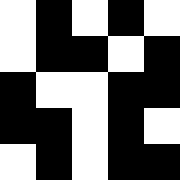[["white", "black", "white", "black", "white"], ["white", "black", "black", "white", "black"], ["black", "white", "white", "black", "black"], ["black", "black", "white", "black", "white"], ["white", "black", "white", "black", "black"]]